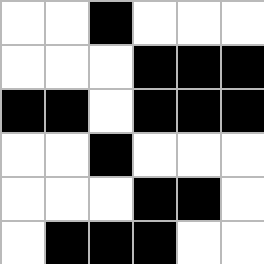[["white", "white", "black", "white", "white", "white"], ["white", "white", "white", "black", "black", "black"], ["black", "black", "white", "black", "black", "black"], ["white", "white", "black", "white", "white", "white"], ["white", "white", "white", "black", "black", "white"], ["white", "black", "black", "black", "white", "white"]]